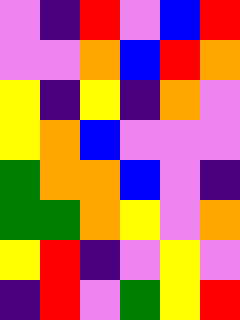[["violet", "indigo", "red", "violet", "blue", "red"], ["violet", "violet", "orange", "blue", "red", "orange"], ["yellow", "indigo", "yellow", "indigo", "orange", "violet"], ["yellow", "orange", "blue", "violet", "violet", "violet"], ["green", "orange", "orange", "blue", "violet", "indigo"], ["green", "green", "orange", "yellow", "violet", "orange"], ["yellow", "red", "indigo", "violet", "yellow", "violet"], ["indigo", "red", "violet", "green", "yellow", "red"]]